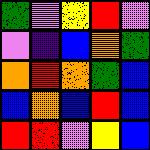[["green", "violet", "yellow", "red", "violet"], ["violet", "indigo", "blue", "orange", "green"], ["orange", "red", "orange", "green", "blue"], ["blue", "orange", "blue", "red", "blue"], ["red", "red", "violet", "yellow", "blue"]]